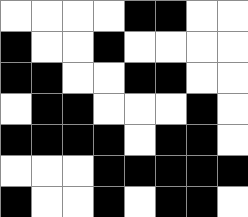[["white", "white", "white", "white", "black", "black", "white", "white"], ["black", "white", "white", "black", "white", "white", "white", "white"], ["black", "black", "white", "white", "black", "black", "white", "white"], ["white", "black", "black", "white", "white", "white", "black", "white"], ["black", "black", "black", "black", "white", "black", "black", "white"], ["white", "white", "white", "black", "black", "black", "black", "black"], ["black", "white", "white", "black", "white", "black", "black", "white"]]